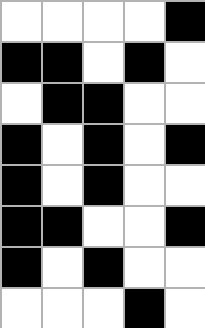[["white", "white", "white", "white", "black"], ["black", "black", "white", "black", "white"], ["white", "black", "black", "white", "white"], ["black", "white", "black", "white", "black"], ["black", "white", "black", "white", "white"], ["black", "black", "white", "white", "black"], ["black", "white", "black", "white", "white"], ["white", "white", "white", "black", "white"]]